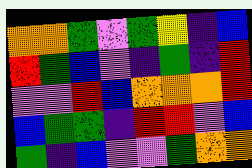[["orange", "orange", "green", "violet", "green", "yellow", "indigo", "blue"], ["red", "green", "blue", "violet", "indigo", "green", "indigo", "red"], ["violet", "violet", "red", "blue", "orange", "orange", "orange", "red"], ["blue", "green", "green", "indigo", "red", "red", "violet", "blue"], ["green", "indigo", "blue", "violet", "violet", "green", "orange", "orange"]]